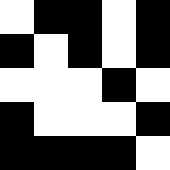[["white", "black", "black", "white", "black"], ["black", "white", "black", "white", "black"], ["white", "white", "white", "black", "white"], ["black", "white", "white", "white", "black"], ["black", "black", "black", "black", "white"]]